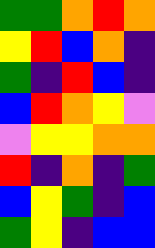[["green", "green", "orange", "red", "orange"], ["yellow", "red", "blue", "orange", "indigo"], ["green", "indigo", "red", "blue", "indigo"], ["blue", "red", "orange", "yellow", "violet"], ["violet", "yellow", "yellow", "orange", "orange"], ["red", "indigo", "orange", "indigo", "green"], ["blue", "yellow", "green", "indigo", "blue"], ["green", "yellow", "indigo", "blue", "blue"]]